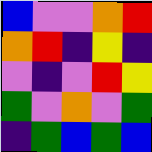[["blue", "violet", "violet", "orange", "red"], ["orange", "red", "indigo", "yellow", "indigo"], ["violet", "indigo", "violet", "red", "yellow"], ["green", "violet", "orange", "violet", "green"], ["indigo", "green", "blue", "green", "blue"]]